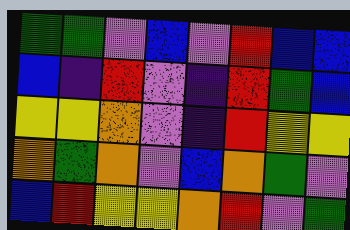[["green", "green", "violet", "blue", "violet", "red", "blue", "blue"], ["blue", "indigo", "red", "violet", "indigo", "red", "green", "blue"], ["yellow", "yellow", "orange", "violet", "indigo", "red", "yellow", "yellow"], ["orange", "green", "orange", "violet", "blue", "orange", "green", "violet"], ["blue", "red", "yellow", "yellow", "orange", "red", "violet", "green"]]